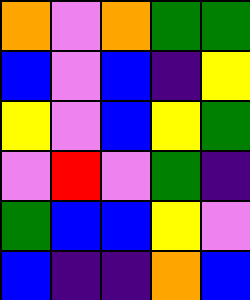[["orange", "violet", "orange", "green", "green"], ["blue", "violet", "blue", "indigo", "yellow"], ["yellow", "violet", "blue", "yellow", "green"], ["violet", "red", "violet", "green", "indigo"], ["green", "blue", "blue", "yellow", "violet"], ["blue", "indigo", "indigo", "orange", "blue"]]